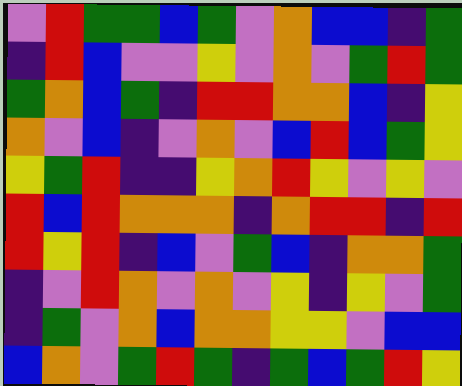[["violet", "red", "green", "green", "blue", "green", "violet", "orange", "blue", "blue", "indigo", "green"], ["indigo", "red", "blue", "violet", "violet", "yellow", "violet", "orange", "violet", "green", "red", "green"], ["green", "orange", "blue", "green", "indigo", "red", "red", "orange", "orange", "blue", "indigo", "yellow"], ["orange", "violet", "blue", "indigo", "violet", "orange", "violet", "blue", "red", "blue", "green", "yellow"], ["yellow", "green", "red", "indigo", "indigo", "yellow", "orange", "red", "yellow", "violet", "yellow", "violet"], ["red", "blue", "red", "orange", "orange", "orange", "indigo", "orange", "red", "red", "indigo", "red"], ["red", "yellow", "red", "indigo", "blue", "violet", "green", "blue", "indigo", "orange", "orange", "green"], ["indigo", "violet", "red", "orange", "violet", "orange", "violet", "yellow", "indigo", "yellow", "violet", "green"], ["indigo", "green", "violet", "orange", "blue", "orange", "orange", "yellow", "yellow", "violet", "blue", "blue"], ["blue", "orange", "violet", "green", "red", "green", "indigo", "green", "blue", "green", "red", "yellow"]]